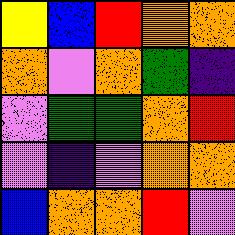[["yellow", "blue", "red", "orange", "orange"], ["orange", "violet", "orange", "green", "indigo"], ["violet", "green", "green", "orange", "red"], ["violet", "indigo", "violet", "orange", "orange"], ["blue", "orange", "orange", "red", "violet"]]